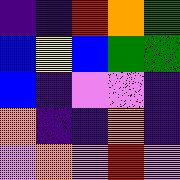[["indigo", "indigo", "red", "orange", "green"], ["blue", "yellow", "blue", "green", "green"], ["blue", "indigo", "violet", "violet", "indigo"], ["orange", "indigo", "indigo", "orange", "indigo"], ["violet", "orange", "violet", "red", "violet"]]